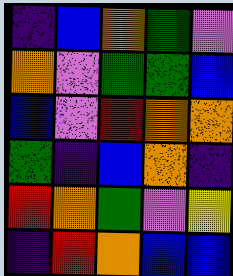[["indigo", "blue", "orange", "green", "violet"], ["orange", "violet", "green", "green", "blue"], ["blue", "violet", "red", "orange", "orange"], ["green", "indigo", "blue", "orange", "indigo"], ["red", "orange", "green", "violet", "yellow"], ["indigo", "red", "orange", "blue", "blue"]]